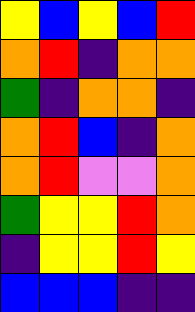[["yellow", "blue", "yellow", "blue", "red"], ["orange", "red", "indigo", "orange", "orange"], ["green", "indigo", "orange", "orange", "indigo"], ["orange", "red", "blue", "indigo", "orange"], ["orange", "red", "violet", "violet", "orange"], ["green", "yellow", "yellow", "red", "orange"], ["indigo", "yellow", "yellow", "red", "yellow"], ["blue", "blue", "blue", "indigo", "indigo"]]